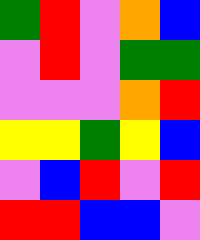[["green", "red", "violet", "orange", "blue"], ["violet", "red", "violet", "green", "green"], ["violet", "violet", "violet", "orange", "red"], ["yellow", "yellow", "green", "yellow", "blue"], ["violet", "blue", "red", "violet", "red"], ["red", "red", "blue", "blue", "violet"]]